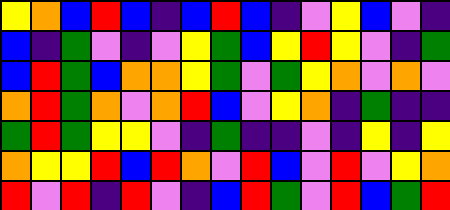[["yellow", "orange", "blue", "red", "blue", "indigo", "blue", "red", "blue", "indigo", "violet", "yellow", "blue", "violet", "indigo"], ["blue", "indigo", "green", "violet", "indigo", "violet", "yellow", "green", "blue", "yellow", "red", "yellow", "violet", "indigo", "green"], ["blue", "red", "green", "blue", "orange", "orange", "yellow", "green", "violet", "green", "yellow", "orange", "violet", "orange", "violet"], ["orange", "red", "green", "orange", "violet", "orange", "red", "blue", "violet", "yellow", "orange", "indigo", "green", "indigo", "indigo"], ["green", "red", "green", "yellow", "yellow", "violet", "indigo", "green", "indigo", "indigo", "violet", "indigo", "yellow", "indigo", "yellow"], ["orange", "yellow", "yellow", "red", "blue", "red", "orange", "violet", "red", "blue", "violet", "red", "violet", "yellow", "orange"], ["red", "violet", "red", "indigo", "red", "violet", "indigo", "blue", "red", "green", "violet", "red", "blue", "green", "red"]]